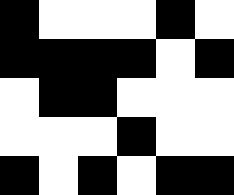[["black", "white", "white", "white", "black", "white"], ["black", "black", "black", "black", "white", "black"], ["white", "black", "black", "white", "white", "white"], ["white", "white", "white", "black", "white", "white"], ["black", "white", "black", "white", "black", "black"]]